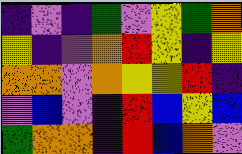[["indigo", "violet", "indigo", "green", "violet", "yellow", "green", "orange"], ["yellow", "indigo", "violet", "orange", "red", "yellow", "indigo", "yellow"], ["orange", "orange", "violet", "orange", "yellow", "yellow", "red", "indigo"], ["violet", "blue", "violet", "indigo", "red", "blue", "yellow", "blue"], ["green", "orange", "orange", "indigo", "red", "blue", "orange", "violet"]]